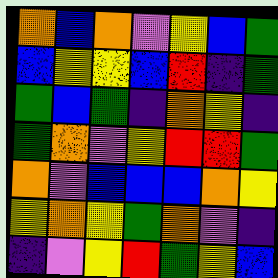[["orange", "blue", "orange", "violet", "yellow", "blue", "green"], ["blue", "yellow", "yellow", "blue", "red", "indigo", "green"], ["green", "blue", "green", "indigo", "orange", "yellow", "indigo"], ["green", "orange", "violet", "yellow", "red", "red", "green"], ["orange", "violet", "blue", "blue", "blue", "orange", "yellow"], ["yellow", "orange", "yellow", "green", "orange", "violet", "indigo"], ["indigo", "violet", "yellow", "red", "green", "yellow", "blue"]]